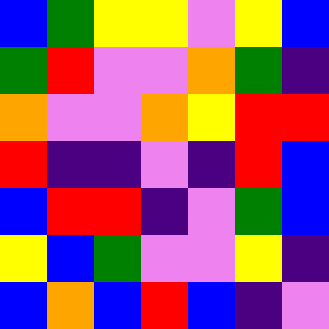[["blue", "green", "yellow", "yellow", "violet", "yellow", "blue"], ["green", "red", "violet", "violet", "orange", "green", "indigo"], ["orange", "violet", "violet", "orange", "yellow", "red", "red"], ["red", "indigo", "indigo", "violet", "indigo", "red", "blue"], ["blue", "red", "red", "indigo", "violet", "green", "blue"], ["yellow", "blue", "green", "violet", "violet", "yellow", "indigo"], ["blue", "orange", "blue", "red", "blue", "indigo", "violet"]]